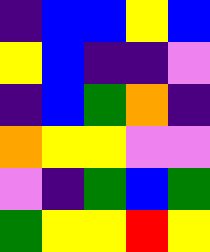[["indigo", "blue", "blue", "yellow", "blue"], ["yellow", "blue", "indigo", "indigo", "violet"], ["indigo", "blue", "green", "orange", "indigo"], ["orange", "yellow", "yellow", "violet", "violet"], ["violet", "indigo", "green", "blue", "green"], ["green", "yellow", "yellow", "red", "yellow"]]